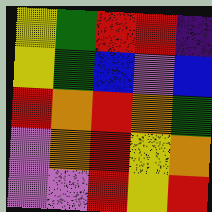[["yellow", "green", "red", "red", "indigo"], ["yellow", "green", "blue", "violet", "blue"], ["red", "orange", "red", "orange", "green"], ["violet", "orange", "red", "yellow", "orange"], ["violet", "violet", "red", "yellow", "red"]]